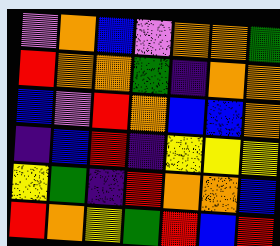[["violet", "orange", "blue", "violet", "orange", "orange", "green"], ["red", "orange", "orange", "green", "indigo", "orange", "orange"], ["blue", "violet", "red", "orange", "blue", "blue", "orange"], ["indigo", "blue", "red", "indigo", "yellow", "yellow", "yellow"], ["yellow", "green", "indigo", "red", "orange", "orange", "blue"], ["red", "orange", "yellow", "green", "red", "blue", "red"]]